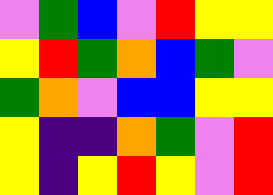[["violet", "green", "blue", "violet", "red", "yellow", "yellow"], ["yellow", "red", "green", "orange", "blue", "green", "violet"], ["green", "orange", "violet", "blue", "blue", "yellow", "yellow"], ["yellow", "indigo", "indigo", "orange", "green", "violet", "red"], ["yellow", "indigo", "yellow", "red", "yellow", "violet", "red"]]